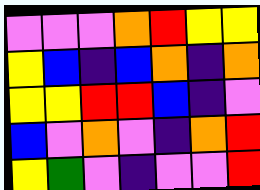[["violet", "violet", "violet", "orange", "red", "yellow", "yellow"], ["yellow", "blue", "indigo", "blue", "orange", "indigo", "orange"], ["yellow", "yellow", "red", "red", "blue", "indigo", "violet"], ["blue", "violet", "orange", "violet", "indigo", "orange", "red"], ["yellow", "green", "violet", "indigo", "violet", "violet", "red"]]